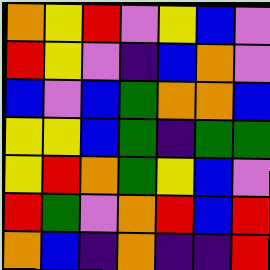[["orange", "yellow", "red", "violet", "yellow", "blue", "violet"], ["red", "yellow", "violet", "indigo", "blue", "orange", "violet"], ["blue", "violet", "blue", "green", "orange", "orange", "blue"], ["yellow", "yellow", "blue", "green", "indigo", "green", "green"], ["yellow", "red", "orange", "green", "yellow", "blue", "violet"], ["red", "green", "violet", "orange", "red", "blue", "red"], ["orange", "blue", "indigo", "orange", "indigo", "indigo", "red"]]